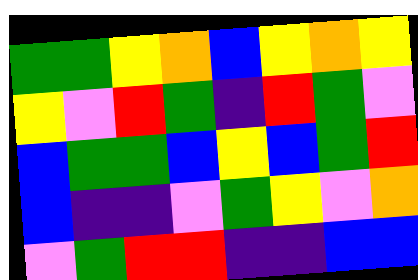[["green", "green", "yellow", "orange", "blue", "yellow", "orange", "yellow"], ["yellow", "violet", "red", "green", "indigo", "red", "green", "violet"], ["blue", "green", "green", "blue", "yellow", "blue", "green", "red"], ["blue", "indigo", "indigo", "violet", "green", "yellow", "violet", "orange"], ["violet", "green", "red", "red", "indigo", "indigo", "blue", "blue"]]